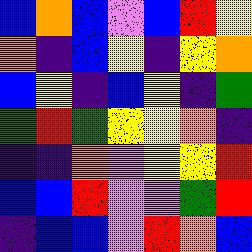[["blue", "orange", "blue", "violet", "blue", "red", "yellow"], ["orange", "indigo", "blue", "yellow", "indigo", "yellow", "orange"], ["blue", "yellow", "indigo", "blue", "yellow", "indigo", "green"], ["green", "red", "green", "yellow", "yellow", "orange", "indigo"], ["indigo", "indigo", "orange", "violet", "yellow", "yellow", "red"], ["blue", "blue", "red", "violet", "violet", "green", "red"], ["indigo", "blue", "blue", "violet", "red", "orange", "blue"]]